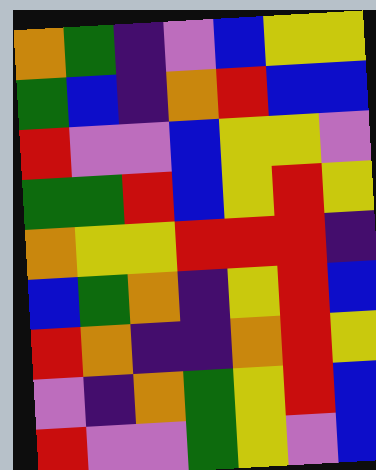[["orange", "green", "indigo", "violet", "blue", "yellow", "yellow"], ["green", "blue", "indigo", "orange", "red", "blue", "blue"], ["red", "violet", "violet", "blue", "yellow", "yellow", "violet"], ["green", "green", "red", "blue", "yellow", "red", "yellow"], ["orange", "yellow", "yellow", "red", "red", "red", "indigo"], ["blue", "green", "orange", "indigo", "yellow", "red", "blue"], ["red", "orange", "indigo", "indigo", "orange", "red", "yellow"], ["violet", "indigo", "orange", "green", "yellow", "red", "blue"], ["red", "violet", "violet", "green", "yellow", "violet", "blue"]]